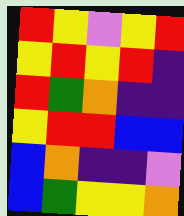[["red", "yellow", "violet", "yellow", "red"], ["yellow", "red", "yellow", "red", "indigo"], ["red", "green", "orange", "indigo", "indigo"], ["yellow", "red", "red", "blue", "blue"], ["blue", "orange", "indigo", "indigo", "violet"], ["blue", "green", "yellow", "yellow", "orange"]]